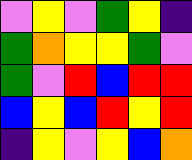[["violet", "yellow", "violet", "green", "yellow", "indigo"], ["green", "orange", "yellow", "yellow", "green", "violet"], ["green", "violet", "red", "blue", "red", "red"], ["blue", "yellow", "blue", "red", "yellow", "red"], ["indigo", "yellow", "violet", "yellow", "blue", "orange"]]